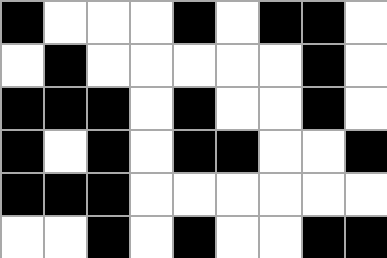[["black", "white", "white", "white", "black", "white", "black", "black", "white"], ["white", "black", "white", "white", "white", "white", "white", "black", "white"], ["black", "black", "black", "white", "black", "white", "white", "black", "white"], ["black", "white", "black", "white", "black", "black", "white", "white", "black"], ["black", "black", "black", "white", "white", "white", "white", "white", "white"], ["white", "white", "black", "white", "black", "white", "white", "black", "black"]]